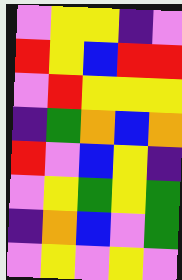[["violet", "yellow", "yellow", "indigo", "violet"], ["red", "yellow", "blue", "red", "red"], ["violet", "red", "yellow", "yellow", "yellow"], ["indigo", "green", "orange", "blue", "orange"], ["red", "violet", "blue", "yellow", "indigo"], ["violet", "yellow", "green", "yellow", "green"], ["indigo", "orange", "blue", "violet", "green"], ["violet", "yellow", "violet", "yellow", "violet"]]